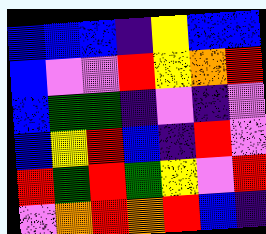[["blue", "blue", "blue", "indigo", "yellow", "blue", "blue"], ["blue", "violet", "violet", "red", "yellow", "orange", "red"], ["blue", "green", "green", "indigo", "violet", "indigo", "violet"], ["blue", "yellow", "red", "blue", "indigo", "red", "violet"], ["red", "green", "red", "green", "yellow", "violet", "red"], ["violet", "orange", "red", "orange", "red", "blue", "indigo"]]